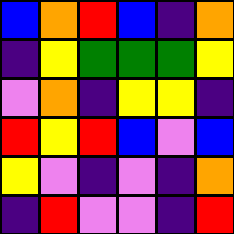[["blue", "orange", "red", "blue", "indigo", "orange"], ["indigo", "yellow", "green", "green", "green", "yellow"], ["violet", "orange", "indigo", "yellow", "yellow", "indigo"], ["red", "yellow", "red", "blue", "violet", "blue"], ["yellow", "violet", "indigo", "violet", "indigo", "orange"], ["indigo", "red", "violet", "violet", "indigo", "red"]]